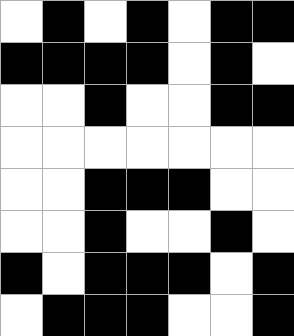[["white", "black", "white", "black", "white", "black", "black"], ["black", "black", "black", "black", "white", "black", "white"], ["white", "white", "black", "white", "white", "black", "black"], ["white", "white", "white", "white", "white", "white", "white"], ["white", "white", "black", "black", "black", "white", "white"], ["white", "white", "black", "white", "white", "black", "white"], ["black", "white", "black", "black", "black", "white", "black"], ["white", "black", "black", "black", "white", "white", "black"]]